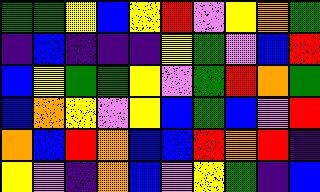[["green", "green", "yellow", "blue", "yellow", "red", "violet", "yellow", "orange", "green"], ["indigo", "blue", "indigo", "indigo", "indigo", "yellow", "green", "violet", "blue", "red"], ["blue", "yellow", "green", "green", "yellow", "violet", "green", "red", "orange", "green"], ["blue", "orange", "yellow", "violet", "yellow", "blue", "green", "blue", "violet", "red"], ["orange", "blue", "red", "orange", "blue", "blue", "red", "orange", "red", "indigo"], ["yellow", "violet", "indigo", "orange", "blue", "violet", "yellow", "green", "indigo", "blue"]]